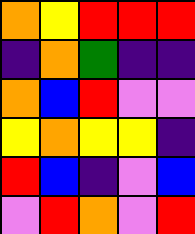[["orange", "yellow", "red", "red", "red"], ["indigo", "orange", "green", "indigo", "indigo"], ["orange", "blue", "red", "violet", "violet"], ["yellow", "orange", "yellow", "yellow", "indigo"], ["red", "blue", "indigo", "violet", "blue"], ["violet", "red", "orange", "violet", "red"]]